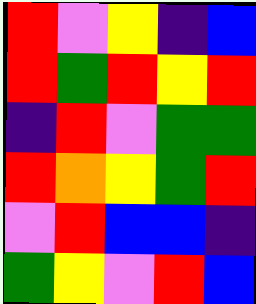[["red", "violet", "yellow", "indigo", "blue"], ["red", "green", "red", "yellow", "red"], ["indigo", "red", "violet", "green", "green"], ["red", "orange", "yellow", "green", "red"], ["violet", "red", "blue", "blue", "indigo"], ["green", "yellow", "violet", "red", "blue"]]